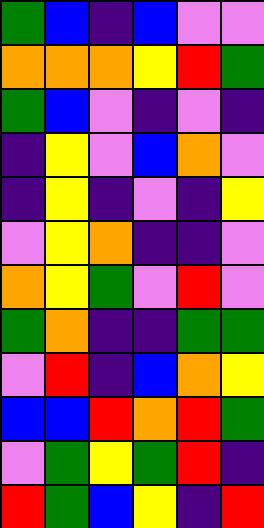[["green", "blue", "indigo", "blue", "violet", "violet"], ["orange", "orange", "orange", "yellow", "red", "green"], ["green", "blue", "violet", "indigo", "violet", "indigo"], ["indigo", "yellow", "violet", "blue", "orange", "violet"], ["indigo", "yellow", "indigo", "violet", "indigo", "yellow"], ["violet", "yellow", "orange", "indigo", "indigo", "violet"], ["orange", "yellow", "green", "violet", "red", "violet"], ["green", "orange", "indigo", "indigo", "green", "green"], ["violet", "red", "indigo", "blue", "orange", "yellow"], ["blue", "blue", "red", "orange", "red", "green"], ["violet", "green", "yellow", "green", "red", "indigo"], ["red", "green", "blue", "yellow", "indigo", "red"]]